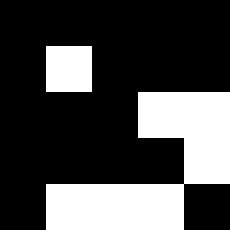[["black", "black", "black", "black", "black"], ["black", "white", "black", "black", "black"], ["black", "black", "black", "white", "white"], ["black", "black", "black", "black", "white"], ["black", "white", "white", "white", "black"]]